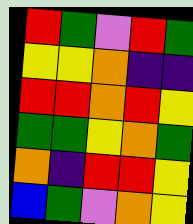[["red", "green", "violet", "red", "green"], ["yellow", "yellow", "orange", "indigo", "indigo"], ["red", "red", "orange", "red", "yellow"], ["green", "green", "yellow", "orange", "green"], ["orange", "indigo", "red", "red", "yellow"], ["blue", "green", "violet", "orange", "yellow"]]